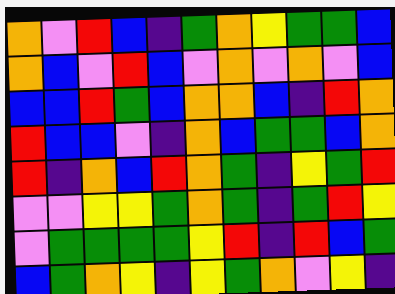[["orange", "violet", "red", "blue", "indigo", "green", "orange", "yellow", "green", "green", "blue"], ["orange", "blue", "violet", "red", "blue", "violet", "orange", "violet", "orange", "violet", "blue"], ["blue", "blue", "red", "green", "blue", "orange", "orange", "blue", "indigo", "red", "orange"], ["red", "blue", "blue", "violet", "indigo", "orange", "blue", "green", "green", "blue", "orange"], ["red", "indigo", "orange", "blue", "red", "orange", "green", "indigo", "yellow", "green", "red"], ["violet", "violet", "yellow", "yellow", "green", "orange", "green", "indigo", "green", "red", "yellow"], ["violet", "green", "green", "green", "green", "yellow", "red", "indigo", "red", "blue", "green"], ["blue", "green", "orange", "yellow", "indigo", "yellow", "green", "orange", "violet", "yellow", "indigo"]]